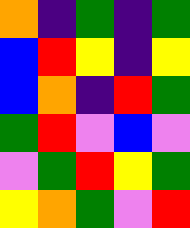[["orange", "indigo", "green", "indigo", "green"], ["blue", "red", "yellow", "indigo", "yellow"], ["blue", "orange", "indigo", "red", "green"], ["green", "red", "violet", "blue", "violet"], ["violet", "green", "red", "yellow", "green"], ["yellow", "orange", "green", "violet", "red"]]